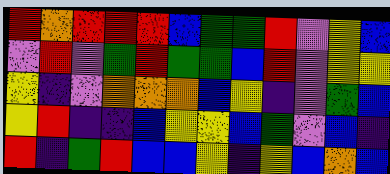[["red", "orange", "red", "red", "red", "blue", "green", "green", "red", "violet", "yellow", "blue"], ["violet", "red", "violet", "green", "red", "green", "green", "blue", "red", "violet", "yellow", "yellow"], ["yellow", "indigo", "violet", "orange", "orange", "orange", "blue", "yellow", "indigo", "violet", "green", "blue"], ["yellow", "red", "indigo", "indigo", "blue", "yellow", "yellow", "blue", "green", "violet", "blue", "indigo"], ["red", "indigo", "green", "red", "blue", "blue", "yellow", "indigo", "yellow", "blue", "orange", "blue"]]